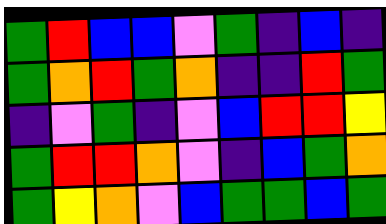[["green", "red", "blue", "blue", "violet", "green", "indigo", "blue", "indigo"], ["green", "orange", "red", "green", "orange", "indigo", "indigo", "red", "green"], ["indigo", "violet", "green", "indigo", "violet", "blue", "red", "red", "yellow"], ["green", "red", "red", "orange", "violet", "indigo", "blue", "green", "orange"], ["green", "yellow", "orange", "violet", "blue", "green", "green", "blue", "green"]]